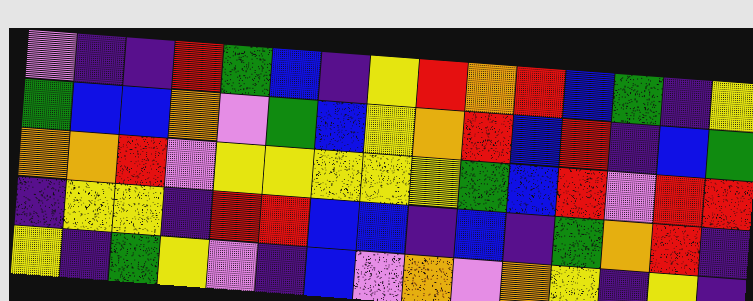[["violet", "indigo", "indigo", "red", "green", "blue", "indigo", "yellow", "red", "orange", "red", "blue", "green", "indigo", "yellow"], ["green", "blue", "blue", "orange", "violet", "green", "blue", "yellow", "orange", "red", "blue", "red", "indigo", "blue", "green"], ["orange", "orange", "red", "violet", "yellow", "yellow", "yellow", "yellow", "yellow", "green", "blue", "red", "violet", "red", "red"], ["indigo", "yellow", "yellow", "indigo", "red", "red", "blue", "blue", "indigo", "blue", "indigo", "green", "orange", "red", "indigo"], ["yellow", "indigo", "green", "yellow", "violet", "indigo", "blue", "violet", "orange", "violet", "orange", "yellow", "indigo", "yellow", "indigo"]]